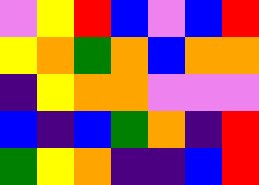[["violet", "yellow", "red", "blue", "violet", "blue", "red"], ["yellow", "orange", "green", "orange", "blue", "orange", "orange"], ["indigo", "yellow", "orange", "orange", "violet", "violet", "violet"], ["blue", "indigo", "blue", "green", "orange", "indigo", "red"], ["green", "yellow", "orange", "indigo", "indigo", "blue", "red"]]